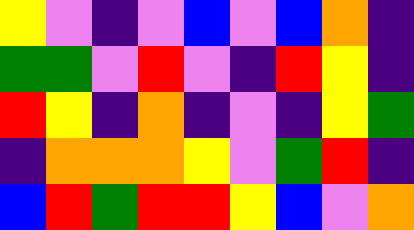[["yellow", "violet", "indigo", "violet", "blue", "violet", "blue", "orange", "indigo"], ["green", "green", "violet", "red", "violet", "indigo", "red", "yellow", "indigo"], ["red", "yellow", "indigo", "orange", "indigo", "violet", "indigo", "yellow", "green"], ["indigo", "orange", "orange", "orange", "yellow", "violet", "green", "red", "indigo"], ["blue", "red", "green", "red", "red", "yellow", "blue", "violet", "orange"]]